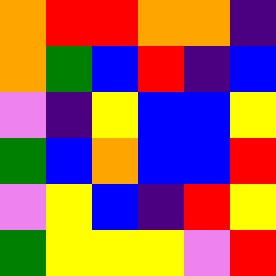[["orange", "red", "red", "orange", "orange", "indigo"], ["orange", "green", "blue", "red", "indigo", "blue"], ["violet", "indigo", "yellow", "blue", "blue", "yellow"], ["green", "blue", "orange", "blue", "blue", "red"], ["violet", "yellow", "blue", "indigo", "red", "yellow"], ["green", "yellow", "yellow", "yellow", "violet", "red"]]